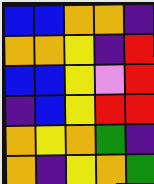[["blue", "blue", "orange", "orange", "indigo"], ["orange", "orange", "yellow", "indigo", "red"], ["blue", "blue", "yellow", "violet", "red"], ["indigo", "blue", "yellow", "red", "red"], ["orange", "yellow", "orange", "green", "indigo"], ["orange", "indigo", "yellow", "orange", "green"]]